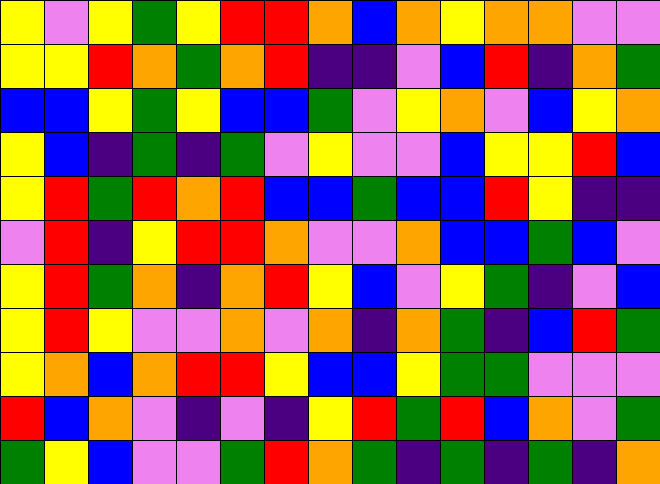[["yellow", "violet", "yellow", "green", "yellow", "red", "red", "orange", "blue", "orange", "yellow", "orange", "orange", "violet", "violet"], ["yellow", "yellow", "red", "orange", "green", "orange", "red", "indigo", "indigo", "violet", "blue", "red", "indigo", "orange", "green"], ["blue", "blue", "yellow", "green", "yellow", "blue", "blue", "green", "violet", "yellow", "orange", "violet", "blue", "yellow", "orange"], ["yellow", "blue", "indigo", "green", "indigo", "green", "violet", "yellow", "violet", "violet", "blue", "yellow", "yellow", "red", "blue"], ["yellow", "red", "green", "red", "orange", "red", "blue", "blue", "green", "blue", "blue", "red", "yellow", "indigo", "indigo"], ["violet", "red", "indigo", "yellow", "red", "red", "orange", "violet", "violet", "orange", "blue", "blue", "green", "blue", "violet"], ["yellow", "red", "green", "orange", "indigo", "orange", "red", "yellow", "blue", "violet", "yellow", "green", "indigo", "violet", "blue"], ["yellow", "red", "yellow", "violet", "violet", "orange", "violet", "orange", "indigo", "orange", "green", "indigo", "blue", "red", "green"], ["yellow", "orange", "blue", "orange", "red", "red", "yellow", "blue", "blue", "yellow", "green", "green", "violet", "violet", "violet"], ["red", "blue", "orange", "violet", "indigo", "violet", "indigo", "yellow", "red", "green", "red", "blue", "orange", "violet", "green"], ["green", "yellow", "blue", "violet", "violet", "green", "red", "orange", "green", "indigo", "green", "indigo", "green", "indigo", "orange"]]